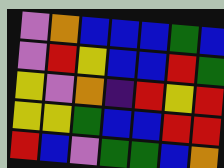[["violet", "orange", "blue", "blue", "blue", "green", "blue"], ["violet", "red", "yellow", "blue", "blue", "red", "green"], ["yellow", "violet", "orange", "indigo", "red", "yellow", "red"], ["yellow", "yellow", "green", "blue", "blue", "red", "red"], ["red", "blue", "violet", "green", "green", "blue", "orange"]]